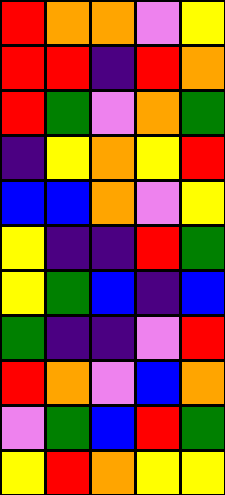[["red", "orange", "orange", "violet", "yellow"], ["red", "red", "indigo", "red", "orange"], ["red", "green", "violet", "orange", "green"], ["indigo", "yellow", "orange", "yellow", "red"], ["blue", "blue", "orange", "violet", "yellow"], ["yellow", "indigo", "indigo", "red", "green"], ["yellow", "green", "blue", "indigo", "blue"], ["green", "indigo", "indigo", "violet", "red"], ["red", "orange", "violet", "blue", "orange"], ["violet", "green", "blue", "red", "green"], ["yellow", "red", "orange", "yellow", "yellow"]]